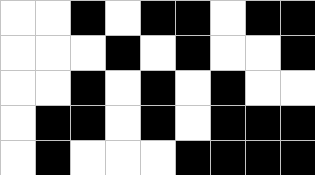[["white", "white", "black", "white", "black", "black", "white", "black", "black"], ["white", "white", "white", "black", "white", "black", "white", "white", "black"], ["white", "white", "black", "white", "black", "white", "black", "white", "white"], ["white", "black", "black", "white", "black", "white", "black", "black", "black"], ["white", "black", "white", "white", "white", "black", "black", "black", "black"]]